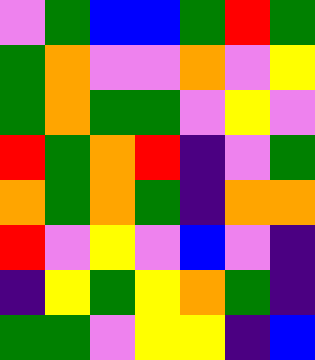[["violet", "green", "blue", "blue", "green", "red", "green"], ["green", "orange", "violet", "violet", "orange", "violet", "yellow"], ["green", "orange", "green", "green", "violet", "yellow", "violet"], ["red", "green", "orange", "red", "indigo", "violet", "green"], ["orange", "green", "orange", "green", "indigo", "orange", "orange"], ["red", "violet", "yellow", "violet", "blue", "violet", "indigo"], ["indigo", "yellow", "green", "yellow", "orange", "green", "indigo"], ["green", "green", "violet", "yellow", "yellow", "indigo", "blue"]]